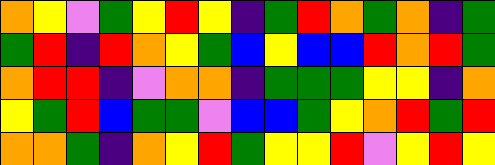[["orange", "yellow", "violet", "green", "yellow", "red", "yellow", "indigo", "green", "red", "orange", "green", "orange", "indigo", "green"], ["green", "red", "indigo", "red", "orange", "yellow", "green", "blue", "yellow", "blue", "blue", "red", "orange", "red", "green"], ["orange", "red", "red", "indigo", "violet", "orange", "orange", "indigo", "green", "green", "green", "yellow", "yellow", "indigo", "orange"], ["yellow", "green", "red", "blue", "green", "green", "violet", "blue", "blue", "green", "yellow", "orange", "red", "green", "red"], ["orange", "orange", "green", "indigo", "orange", "yellow", "red", "green", "yellow", "yellow", "red", "violet", "yellow", "red", "yellow"]]